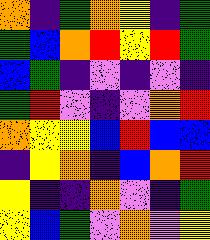[["orange", "indigo", "green", "orange", "yellow", "indigo", "green"], ["green", "blue", "orange", "red", "yellow", "red", "green"], ["blue", "green", "indigo", "violet", "indigo", "violet", "indigo"], ["green", "red", "violet", "indigo", "violet", "orange", "red"], ["orange", "yellow", "yellow", "blue", "red", "blue", "blue"], ["indigo", "yellow", "orange", "indigo", "blue", "orange", "red"], ["yellow", "indigo", "indigo", "orange", "violet", "indigo", "green"], ["yellow", "blue", "green", "violet", "orange", "violet", "yellow"]]